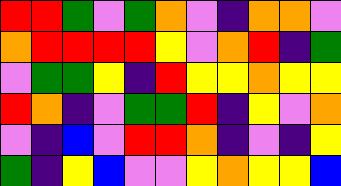[["red", "red", "green", "violet", "green", "orange", "violet", "indigo", "orange", "orange", "violet"], ["orange", "red", "red", "red", "red", "yellow", "violet", "orange", "red", "indigo", "green"], ["violet", "green", "green", "yellow", "indigo", "red", "yellow", "yellow", "orange", "yellow", "yellow"], ["red", "orange", "indigo", "violet", "green", "green", "red", "indigo", "yellow", "violet", "orange"], ["violet", "indigo", "blue", "violet", "red", "red", "orange", "indigo", "violet", "indigo", "yellow"], ["green", "indigo", "yellow", "blue", "violet", "violet", "yellow", "orange", "yellow", "yellow", "blue"]]